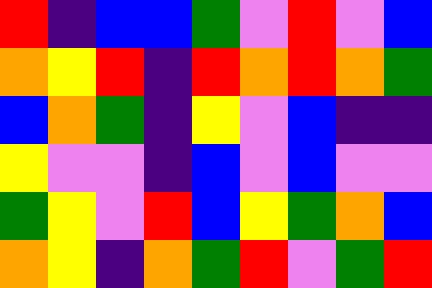[["red", "indigo", "blue", "blue", "green", "violet", "red", "violet", "blue"], ["orange", "yellow", "red", "indigo", "red", "orange", "red", "orange", "green"], ["blue", "orange", "green", "indigo", "yellow", "violet", "blue", "indigo", "indigo"], ["yellow", "violet", "violet", "indigo", "blue", "violet", "blue", "violet", "violet"], ["green", "yellow", "violet", "red", "blue", "yellow", "green", "orange", "blue"], ["orange", "yellow", "indigo", "orange", "green", "red", "violet", "green", "red"]]